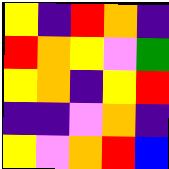[["yellow", "indigo", "red", "orange", "indigo"], ["red", "orange", "yellow", "violet", "green"], ["yellow", "orange", "indigo", "yellow", "red"], ["indigo", "indigo", "violet", "orange", "indigo"], ["yellow", "violet", "orange", "red", "blue"]]